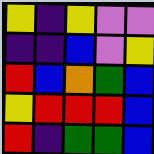[["yellow", "indigo", "yellow", "violet", "violet"], ["indigo", "indigo", "blue", "violet", "yellow"], ["red", "blue", "orange", "green", "blue"], ["yellow", "red", "red", "red", "blue"], ["red", "indigo", "green", "green", "blue"]]